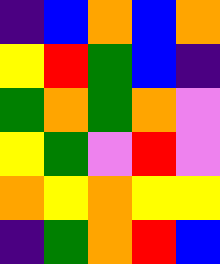[["indigo", "blue", "orange", "blue", "orange"], ["yellow", "red", "green", "blue", "indigo"], ["green", "orange", "green", "orange", "violet"], ["yellow", "green", "violet", "red", "violet"], ["orange", "yellow", "orange", "yellow", "yellow"], ["indigo", "green", "orange", "red", "blue"]]